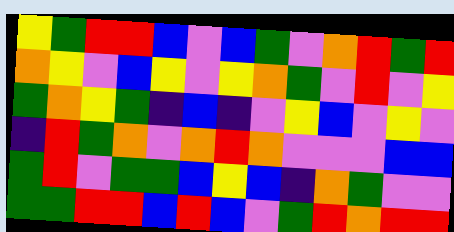[["yellow", "green", "red", "red", "blue", "violet", "blue", "green", "violet", "orange", "red", "green", "red"], ["orange", "yellow", "violet", "blue", "yellow", "violet", "yellow", "orange", "green", "violet", "red", "violet", "yellow"], ["green", "orange", "yellow", "green", "indigo", "blue", "indigo", "violet", "yellow", "blue", "violet", "yellow", "violet"], ["indigo", "red", "green", "orange", "violet", "orange", "red", "orange", "violet", "violet", "violet", "blue", "blue"], ["green", "red", "violet", "green", "green", "blue", "yellow", "blue", "indigo", "orange", "green", "violet", "violet"], ["green", "green", "red", "red", "blue", "red", "blue", "violet", "green", "red", "orange", "red", "red"]]